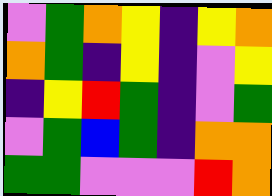[["violet", "green", "orange", "yellow", "indigo", "yellow", "orange"], ["orange", "green", "indigo", "yellow", "indigo", "violet", "yellow"], ["indigo", "yellow", "red", "green", "indigo", "violet", "green"], ["violet", "green", "blue", "green", "indigo", "orange", "orange"], ["green", "green", "violet", "violet", "violet", "red", "orange"]]